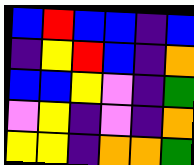[["blue", "red", "blue", "blue", "indigo", "blue"], ["indigo", "yellow", "red", "blue", "indigo", "orange"], ["blue", "blue", "yellow", "violet", "indigo", "green"], ["violet", "yellow", "indigo", "violet", "indigo", "orange"], ["yellow", "yellow", "indigo", "orange", "orange", "green"]]